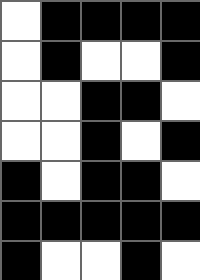[["white", "black", "black", "black", "black"], ["white", "black", "white", "white", "black"], ["white", "white", "black", "black", "white"], ["white", "white", "black", "white", "black"], ["black", "white", "black", "black", "white"], ["black", "black", "black", "black", "black"], ["black", "white", "white", "black", "white"]]